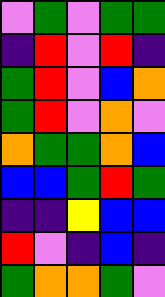[["violet", "green", "violet", "green", "green"], ["indigo", "red", "violet", "red", "indigo"], ["green", "red", "violet", "blue", "orange"], ["green", "red", "violet", "orange", "violet"], ["orange", "green", "green", "orange", "blue"], ["blue", "blue", "green", "red", "green"], ["indigo", "indigo", "yellow", "blue", "blue"], ["red", "violet", "indigo", "blue", "indigo"], ["green", "orange", "orange", "green", "violet"]]